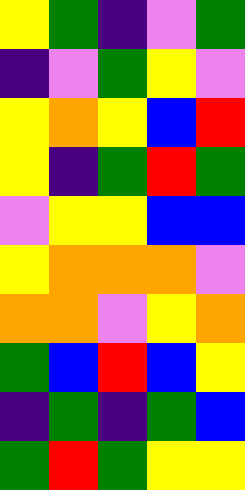[["yellow", "green", "indigo", "violet", "green"], ["indigo", "violet", "green", "yellow", "violet"], ["yellow", "orange", "yellow", "blue", "red"], ["yellow", "indigo", "green", "red", "green"], ["violet", "yellow", "yellow", "blue", "blue"], ["yellow", "orange", "orange", "orange", "violet"], ["orange", "orange", "violet", "yellow", "orange"], ["green", "blue", "red", "blue", "yellow"], ["indigo", "green", "indigo", "green", "blue"], ["green", "red", "green", "yellow", "yellow"]]